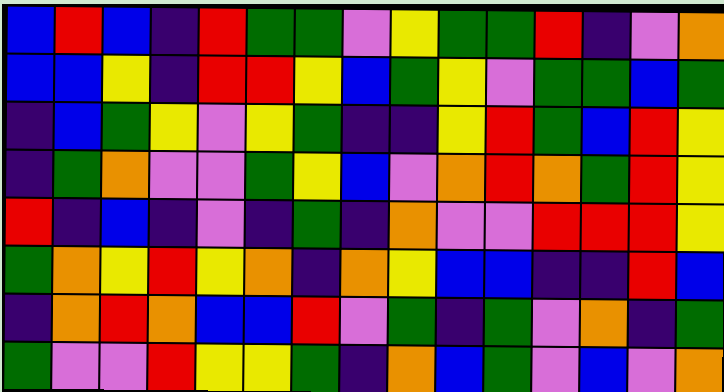[["blue", "red", "blue", "indigo", "red", "green", "green", "violet", "yellow", "green", "green", "red", "indigo", "violet", "orange"], ["blue", "blue", "yellow", "indigo", "red", "red", "yellow", "blue", "green", "yellow", "violet", "green", "green", "blue", "green"], ["indigo", "blue", "green", "yellow", "violet", "yellow", "green", "indigo", "indigo", "yellow", "red", "green", "blue", "red", "yellow"], ["indigo", "green", "orange", "violet", "violet", "green", "yellow", "blue", "violet", "orange", "red", "orange", "green", "red", "yellow"], ["red", "indigo", "blue", "indigo", "violet", "indigo", "green", "indigo", "orange", "violet", "violet", "red", "red", "red", "yellow"], ["green", "orange", "yellow", "red", "yellow", "orange", "indigo", "orange", "yellow", "blue", "blue", "indigo", "indigo", "red", "blue"], ["indigo", "orange", "red", "orange", "blue", "blue", "red", "violet", "green", "indigo", "green", "violet", "orange", "indigo", "green"], ["green", "violet", "violet", "red", "yellow", "yellow", "green", "indigo", "orange", "blue", "green", "violet", "blue", "violet", "orange"]]